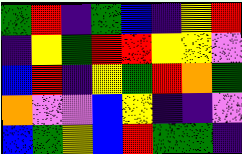[["green", "red", "indigo", "green", "blue", "indigo", "yellow", "red"], ["indigo", "yellow", "green", "red", "red", "yellow", "yellow", "violet"], ["blue", "red", "indigo", "yellow", "green", "red", "orange", "green"], ["orange", "violet", "violet", "blue", "yellow", "indigo", "indigo", "violet"], ["blue", "green", "yellow", "blue", "red", "green", "green", "indigo"]]